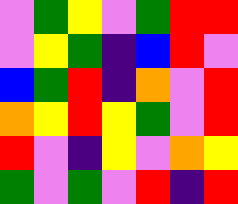[["violet", "green", "yellow", "violet", "green", "red", "red"], ["violet", "yellow", "green", "indigo", "blue", "red", "violet"], ["blue", "green", "red", "indigo", "orange", "violet", "red"], ["orange", "yellow", "red", "yellow", "green", "violet", "red"], ["red", "violet", "indigo", "yellow", "violet", "orange", "yellow"], ["green", "violet", "green", "violet", "red", "indigo", "red"]]